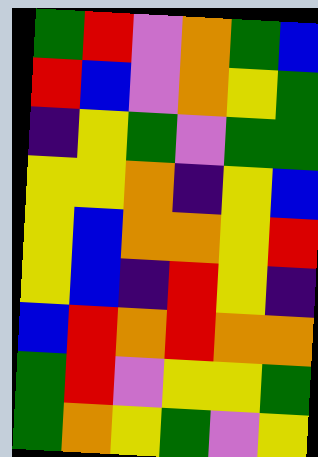[["green", "red", "violet", "orange", "green", "blue"], ["red", "blue", "violet", "orange", "yellow", "green"], ["indigo", "yellow", "green", "violet", "green", "green"], ["yellow", "yellow", "orange", "indigo", "yellow", "blue"], ["yellow", "blue", "orange", "orange", "yellow", "red"], ["yellow", "blue", "indigo", "red", "yellow", "indigo"], ["blue", "red", "orange", "red", "orange", "orange"], ["green", "red", "violet", "yellow", "yellow", "green"], ["green", "orange", "yellow", "green", "violet", "yellow"]]